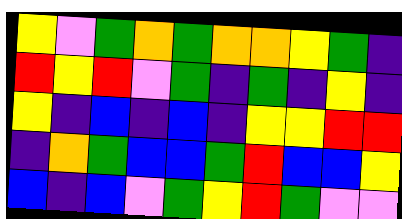[["yellow", "violet", "green", "orange", "green", "orange", "orange", "yellow", "green", "indigo"], ["red", "yellow", "red", "violet", "green", "indigo", "green", "indigo", "yellow", "indigo"], ["yellow", "indigo", "blue", "indigo", "blue", "indigo", "yellow", "yellow", "red", "red"], ["indigo", "orange", "green", "blue", "blue", "green", "red", "blue", "blue", "yellow"], ["blue", "indigo", "blue", "violet", "green", "yellow", "red", "green", "violet", "violet"]]